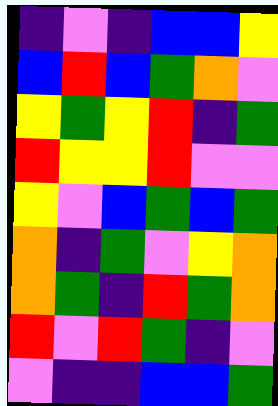[["indigo", "violet", "indigo", "blue", "blue", "yellow"], ["blue", "red", "blue", "green", "orange", "violet"], ["yellow", "green", "yellow", "red", "indigo", "green"], ["red", "yellow", "yellow", "red", "violet", "violet"], ["yellow", "violet", "blue", "green", "blue", "green"], ["orange", "indigo", "green", "violet", "yellow", "orange"], ["orange", "green", "indigo", "red", "green", "orange"], ["red", "violet", "red", "green", "indigo", "violet"], ["violet", "indigo", "indigo", "blue", "blue", "green"]]